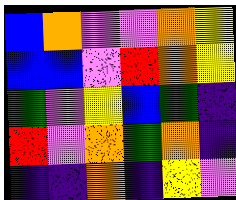[["blue", "orange", "violet", "violet", "orange", "yellow"], ["blue", "blue", "violet", "red", "orange", "yellow"], ["green", "violet", "yellow", "blue", "green", "indigo"], ["red", "violet", "orange", "green", "orange", "indigo"], ["indigo", "indigo", "orange", "indigo", "yellow", "violet"]]